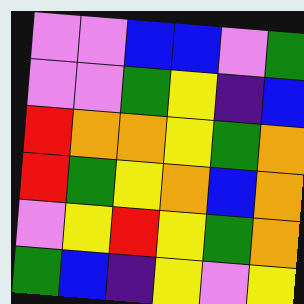[["violet", "violet", "blue", "blue", "violet", "green"], ["violet", "violet", "green", "yellow", "indigo", "blue"], ["red", "orange", "orange", "yellow", "green", "orange"], ["red", "green", "yellow", "orange", "blue", "orange"], ["violet", "yellow", "red", "yellow", "green", "orange"], ["green", "blue", "indigo", "yellow", "violet", "yellow"]]